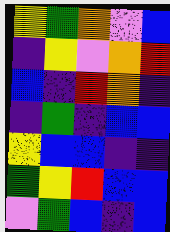[["yellow", "green", "orange", "violet", "blue"], ["indigo", "yellow", "violet", "orange", "red"], ["blue", "indigo", "red", "orange", "indigo"], ["indigo", "green", "indigo", "blue", "blue"], ["yellow", "blue", "blue", "indigo", "indigo"], ["green", "yellow", "red", "blue", "blue"], ["violet", "green", "blue", "indigo", "blue"]]